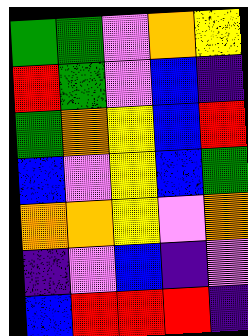[["green", "green", "violet", "orange", "yellow"], ["red", "green", "violet", "blue", "indigo"], ["green", "orange", "yellow", "blue", "red"], ["blue", "violet", "yellow", "blue", "green"], ["orange", "orange", "yellow", "violet", "orange"], ["indigo", "violet", "blue", "indigo", "violet"], ["blue", "red", "red", "red", "indigo"]]